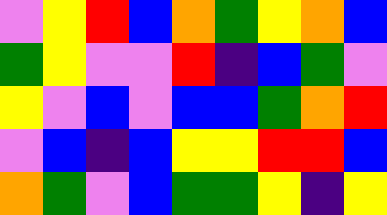[["violet", "yellow", "red", "blue", "orange", "green", "yellow", "orange", "blue"], ["green", "yellow", "violet", "violet", "red", "indigo", "blue", "green", "violet"], ["yellow", "violet", "blue", "violet", "blue", "blue", "green", "orange", "red"], ["violet", "blue", "indigo", "blue", "yellow", "yellow", "red", "red", "blue"], ["orange", "green", "violet", "blue", "green", "green", "yellow", "indigo", "yellow"]]